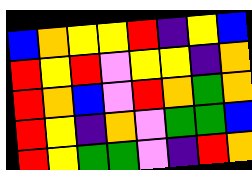[["blue", "orange", "yellow", "yellow", "red", "indigo", "yellow", "blue"], ["red", "yellow", "red", "violet", "yellow", "yellow", "indigo", "orange"], ["red", "orange", "blue", "violet", "red", "orange", "green", "orange"], ["red", "yellow", "indigo", "orange", "violet", "green", "green", "blue"], ["red", "yellow", "green", "green", "violet", "indigo", "red", "orange"]]